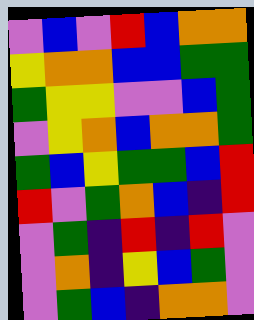[["violet", "blue", "violet", "red", "blue", "orange", "orange"], ["yellow", "orange", "orange", "blue", "blue", "green", "green"], ["green", "yellow", "yellow", "violet", "violet", "blue", "green"], ["violet", "yellow", "orange", "blue", "orange", "orange", "green"], ["green", "blue", "yellow", "green", "green", "blue", "red"], ["red", "violet", "green", "orange", "blue", "indigo", "red"], ["violet", "green", "indigo", "red", "indigo", "red", "violet"], ["violet", "orange", "indigo", "yellow", "blue", "green", "violet"], ["violet", "green", "blue", "indigo", "orange", "orange", "violet"]]